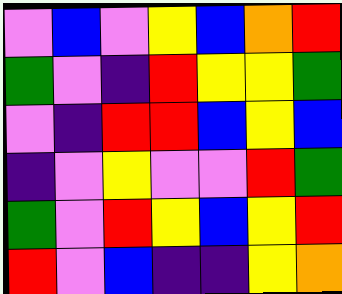[["violet", "blue", "violet", "yellow", "blue", "orange", "red"], ["green", "violet", "indigo", "red", "yellow", "yellow", "green"], ["violet", "indigo", "red", "red", "blue", "yellow", "blue"], ["indigo", "violet", "yellow", "violet", "violet", "red", "green"], ["green", "violet", "red", "yellow", "blue", "yellow", "red"], ["red", "violet", "blue", "indigo", "indigo", "yellow", "orange"]]